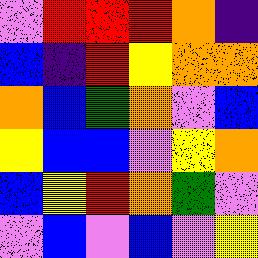[["violet", "red", "red", "red", "orange", "indigo"], ["blue", "indigo", "red", "yellow", "orange", "orange"], ["orange", "blue", "green", "orange", "violet", "blue"], ["yellow", "blue", "blue", "violet", "yellow", "orange"], ["blue", "yellow", "red", "orange", "green", "violet"], ["violet", "blue", "violet", "blue", "violet", "yellow"]]